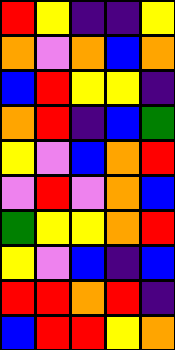[["red", "yellow", "indigo", "indigo", "yellow"], ["orange", "violet", "orange", "blue", "orange"], ["blue", "red", "yellow", "yellow", "indigo"], ["orange", "red", "indigo", "blue", "green"], ["yellow", "violet", "blue", "orange", "red"], ["violet", "red", "violet", "orange", "blue"], ["green", "yellow", "yellow", "orange", "red"], ["yellow", "violet", "blue", "indigo", "blue"], ["red", "red", "orange", "red", "indigo"], ["blue", "red", "red", "yellow", "orange"]]